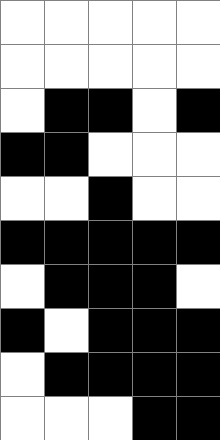[["white", "white", "white", "white", "white"], ["white", "white", "white", "white", "white"], ["white", "black", "black", "white", "black"], ["black", "black", "white", "white", "white"], ["white", "white", "black", "white", "white"], ["black", "black", "black", "black", "black"], ["white", "black", "black", "black", "white"], ["black", "white", "black", "black", "black"], ["white", "black", "black", "black", "black"], ["white", "white", "white", "black", "black"]]